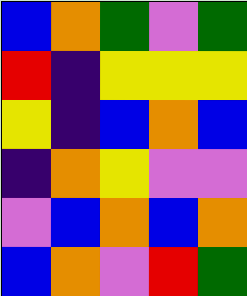[["blue", "orange", "green", "violet", "green"], ["red", "indigo", "yellow", "yellow", "yellow"], ["yellow", "indigo", "blue", "orange", "blue"], ["indigo", "orange", "yellow", "violet", "violet"], ["violet", "blue", "orange", "blue", "orange"], ["blue", "orange", "violet", "red", "green"]]